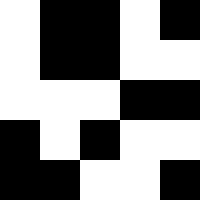[["white", "black", "black", "white", "black"], ["white", "black", "black", "white", "white"], ["white", "white", "white", "black", "black"], ["black", "white", "black", "white", "white"], ["black", "black", "white", "white", "black"]]